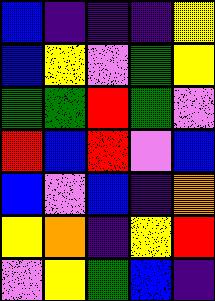[["blue", "indigo", "indigo", "indigo", "yellow"], ["blue", "yellow", "violet", "green", "yellow"], ["green", "green", "red", "green", "violet"], ["red", "blue", "red", "violet", "blue"], ["blue", "violet", "blue", "indigo", "orange"], ["yellow", "orange", "indigo", "yellow", "red"], ["violet", "yellow", "green", "blue", "indigo"]]